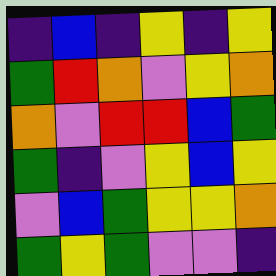[["indigo", "blue", "indigo", "yellow", "indigo", "yellow"], ["green", "red", "orange", "violet", "yellow", "orange"], ["orange", "violet", "red", "red", "blue", "green"], ["green", "indigo", "violet", "yellow", "blue", "yellow"], ["violet", "blue", "green", "yellow", "yellow", "orange"], ["green", "yellow", "green", "violet", "violet", "indigo"]]